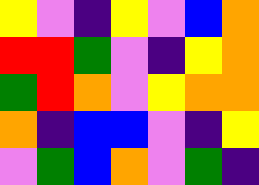[["yellow", "violet", "indigo", "yellow", "violet", "blue", "orange"], ["red", "red", "green", "violet", "indigo", "yellow", "orange"], ["green", "red", "orange", "violet", "yellow", "orange", "orange"], ["orange", "indigo", "blue", "blue", "violet", "indigo", "yellow"], ["violet", "green", "blue", "orange", "violet", "green", "indigo"]]